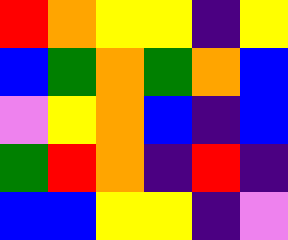[["red", "orange", "yellow", "yellow", "indigo", "yellow"], ["blue", "green", "orange", "green", "orange", "blue"], ["violet", "yellow", "orange", "blue", "indigo", "blue"], ["green", "red", "orange", "indigo", "red", "indigo"], ["blue", "blue", "yellow", "yellow", "indigo", "violet"]]